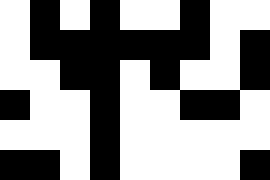[["white", "black", "white", "black", "white", "white", "black", "white", "white"], ["white", "black", "black", "black", "black", "black", "black", "white", "black"], ["white", "white", "black", "black", "white", "black", "white", "white", "black"], ["black", "white", "white", "black", "white", "white", "black", "black", "white"], ["white", "white", "white", "black", "white", "white", "white", "white", "white"], ["black", "black", "white", "black", "white", "white", "white", "white", "black"]]